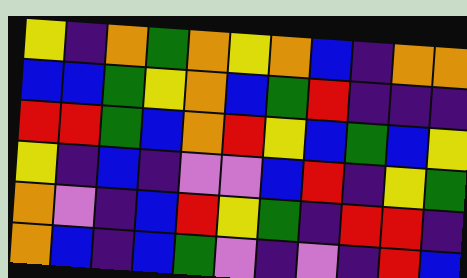[["yellow", "indigo", "orange", "green", "orange", "yellow", "orange", "blue", "indigo", "orange", "orange"], ["blue", "blue", "green", "yellow", "orange", "blue", "green", "red", "indigo", "indigo", "indigo"], ["red", "red", "green", "blue", "orange", "red", "yellow", "blue", "green", "blue", "yellow"], ["yellow", "indigo", "blue", "indigo", "violet", "violet", "blue", "red", "indigo", "yellow", "green"], ["orange", "violet", "indigo", "blue", "red", "yellow", "green", "indigo", "red", "red", "indigo"], ["orange", "blue", "indigo", "blue", "green", "violet", "indigo", "violet", "indigo", "red", "blue"]]